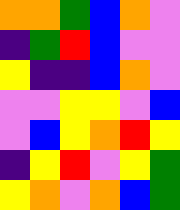[["orange", "orange", "green", "blue", "orange", "violet"], ["indigo", "green", "red", "blue", "violet", "violet"], ["yellow", "indigo", "indigo", "blue", "orange", "violet"], ["violet", "violet", "yellow", "yellow", "violet", "blue"], ["violet", "blue", "yellow", "orange", "red", "yellow"], ["indigo", "yellow", "red", "violet", "yellow", "green"], ["yellow", "orange", "violet", "orange", "blue", "green"]]